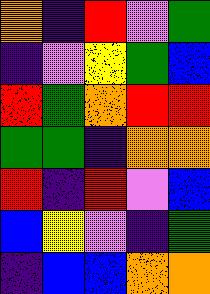[["orange", "indigo", "red", "violet", "green"], ["indigo", "violet", "yellow", "green", "blue"], ["red", "green", "orange", "red", "red"], ["green", "green", "indigo", "orange", "orange"], ["red", "indigo", "red", "violet", "blue"], ["blue", "yellow", "violet", "indigo", "green"], ["indigo", "blue", "blue", "orange", "orange"]]